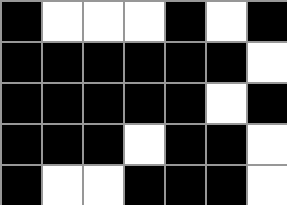[["black", "white", "white", "white", "black", "white", "black"], ["black", "black", "black", "black", "black", "black", "white"], ["black", "black", "black", "black", "black", "white", "black"], ["black", "black", "black", "white", "black", "black", "white"], ["black", "white", "white", "black", "black", "black", "white"]]